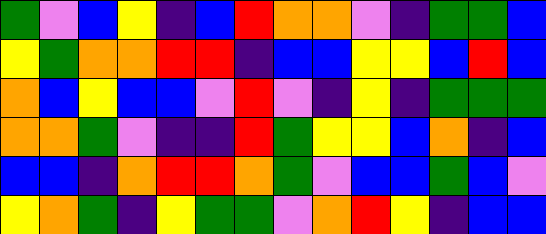[["green", "violet", "blue", "yellow", "indigo", "blue", "red", "orange", "orange", "violet", "indigo", "green", "green", "blue"], ["yellow", "green", "orange", "orange", "red", "red", "indigo", "blue", "blue", "yellow", "yellow", "blue", "red", "blue"], ["orange", "blue", "yellow", "blue", "blue", "violet", "red", "violet", "indigo", "yellow", "indigo", "green", "green", "green"], ["orange", "orange", "green", "violet", "indigo", "indigo", "red", "green", "yellow", "yellow", "blue", "orange", "indigo", "blue"], ["blue", "blue", "indigo", "orange", "red", "red", "orange", "green", "violet", "blue", "blue", "green", "blue", "violet"], ["yellow", "orange", "green", "indigo", "yellow", "green", "green", "violet", "orange", "red", "yellow", "indigo", "blue", "blue"]]